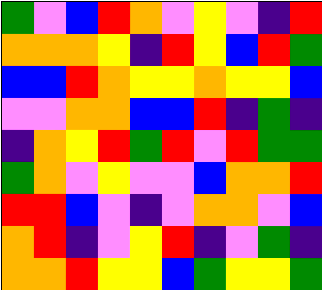[["green", "violet", "blue", "red", "orange", "violet", "yellow", "violet", "indigo", "red"], ["orange", "orange", "orange", "yellow", "indigo", "red", "yellow", "blue", "red", "green"], ["blue", "blue", "red", "orange", "yellow", "yellow", "orange", "yellow", "yellow", "blue"], ["violet", "violet", "orange", "orange", "blue", "blue", "red", "indigo", "green", "indigo"], ["indigo", "orange", "yellow", "red", "green", "red", "violet", "red", "green", "green"], ["green", "orange", "violet", "yellow", "violet", "violet", "blue", "orange", "orange", "red"], ["red", "red", "blue", "violet", "indigo", "violet", "orange", "orange", "violet", "blue"], ["orange", "red", "indigo", "violet", "yellow", "red", "indigo", "violet", "green", "indigo"], ["orange", "orange", "red", "yellow", "yellow", "blue", "green", "yellow", "yellow", "green"]]